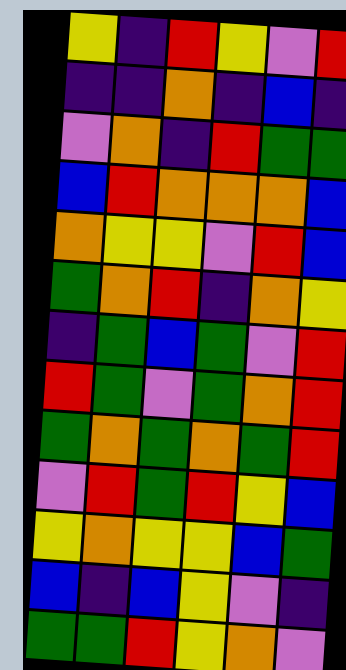[["yellow", "indigo", "red", "yellow", "violet", "red"], ["indigo", "indigo", "orange", "indigo", "blue", "indigo"], ["violet", "orange", "indigo", "red", "green", "green"], ["blue", "red", "orange", "orange", "orange", "blue"], ["orange", "yellow", "yellow", "violet", "red", "blue"], ["green", "orange", "red", "indigo", "orange", "yellow"], ["indigo", "green", "blue", "green", "violet", "red"], ["red", "green", "violet", "green", "orange", "red"], ["green", "orange", "green", "orange", "green", "red"], ["violet", "red", "green", "red", "yellow", "blue"], ["yellow", "orange", "yellow", "yellow", "blue", "green"], ["blue", "indigo", "blue", "yellow", "violet", "indigo"], ["green", "green", "red", "yellow", "orange", "violet"]]